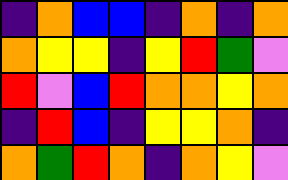[["indigo", "orange", "blue", "blue", "indigo", "orange", "indigo", "orange"], ["orange", "yellow", "yellow", "indigo", "yellow", "red", "green", "violet"], ["red", "violet", "blue", "red", "orange", "orange", "yellow", "orange"], ["indigo", "red", "blue", "indigo", "yellow", "yellow", "orange", "indigo"], ["orange", "green", "red", "orange", "indigo", "orange", "yellow", "violet"]]